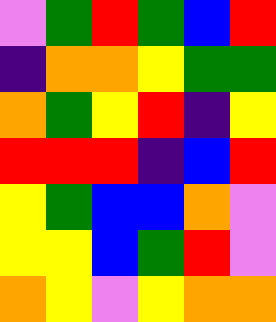[["violet", "green", "red", "green", "blue", "red"], ["indigo", "orange", "orange", "yellow", "green", "green"], ["orange", "green", "yellow", "red", "indigo", "yellow"], ["red", "red", "red", "indigo", "blue", "red"], ["yellow", "green", "blue", "blue", "orange", "violet"], ["yellow", "yellow", "blue", "green", "red", "violet"], ["orange", "yellow", "violet", "yellow", "orange", "orange"]]